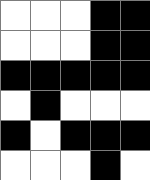[["white", "white", "white", "black", "black"], ["white", "white", "white", "black", "black"], ["black", "black", "black", "black", "black"], ["white", "black", "white", "white", "white"], ["black", "white", "black", "black", "black"], ["white", "white", "white", "black", "white"]]